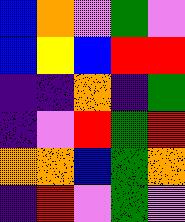[["blue", "orange", "violet", "green", "violet"], ["blue", "yellow", "blue", "red", "red"], ["indigo", "indigo", "orange", "indigo", "green"], ["indigo", "violet", "red", "green", "red"], ["orange", "orange", "blue", "green", "orange"], ["indigo", "red", "violet", "green", "violet"]]